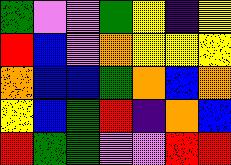[["green", "violet", "violet", "green", "yellow", "indigo", "yellow"], ["red", "blue", "violet", "orange", "yellow", "yellow", "yellow"], ["orange", "blue", "blue", "green", "orange", "blue", "orange"], ["yellow", "blue", "green", "red", "indigo", "orange", "blue"], ["red", "green", "green", "violet", "violet", "red", "red"]]